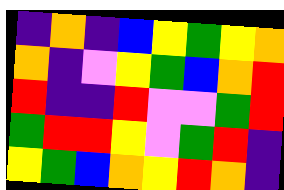[["indigo", "orange", "indigo", "blue", "yellow", "green", "yellow", "orange"], ["orange", "indigo", "violet", "yellow", "green", "blue", "orange", "red"], ["red", "indigo", "indigo", "red", "violet", "violet", "green", "red"], ["green", "red", "red", "yellow", "violet", "green", "red", "indigo"], ["yellow", "green", "blue", "orange", "yellow", "red", "orange", "indigo"]]